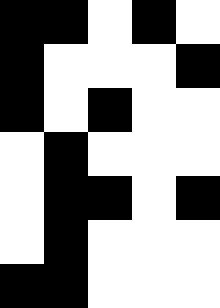[["black", "black", "white", "black", "white"], ["black", "white", "white", "white", "black"], ["black", "white", "black", "white", "white"], ["white", "black", "white", "white", "white"], ["white", "black", "black", "white", "black"], ["white", "black", "white", "white", "white"], ["black", "black", "white", "white", "white"]]